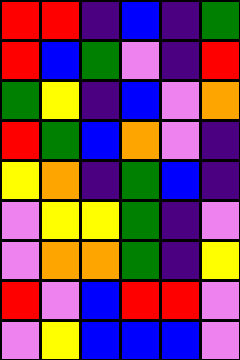[["red", "red", "indigo", "blue", "indigo", "green"], ["red", "blue", "green", "violet", "indigo", "red"], ["green", "yellow", "indigo", "blue", "violet", "orange"], ["red", "green", "blue", "orange", "violet", "indigo"], ["yellow", "orange", "indigo", "green", "blue", "indigo"], ["violet", "yellow", "yellow", "green", "indigo", "violet"], ["violet", "orange", "orange", "green", "indigo", "yellow"], ["red", "violet", "blue", "red", "red", "violet"], ["violet", "yellow", "blue", "blue", "blue", "violet"]]